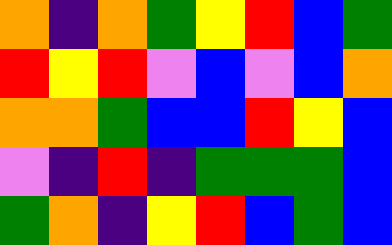[["orange", "indigo", "orange", "green", "yellow", "red", "blue", "green"], ["red", "yellow", "red", "violet", "blue", "violet", "blue", "orange"], ["orange", "orange", "green", "blue", "blue", "red", "yellow", "blue"], ["violet", "indigo", "red", "indigo", "green", "green", "green", "blue"], ["green", "orange", "indigo", "yellow", "red", "blue", "green", "blue"]]